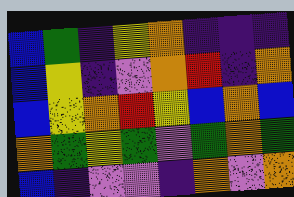[["blue", "green", "indigo", "yellow", "orange", "indigo", "indigo", "indigo"], ["blue", "yellow", "indigo", "violet", "orange", "red", "indigo", "orange"], ["blue", "yellow", "orange", "red", "yellow", "blue", "orange", "blue"], ["orange", "green", "yellow", "green", "violet", "green", "orange", "green"], ["blue", "indigo", "violet", "violet", "indigo", "orange", "violet", "orange"]]